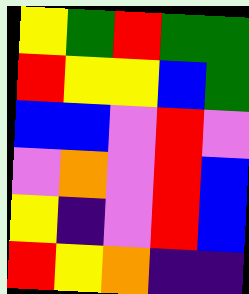[["yellow", "green", "red", "green", "green"], ["red", "yellow", "yellow", "blue", "green"], ["blue", "blue", "violet", "red", "violet"], ["violet", "orange", "violet", "red", "blue"], ["yellow", "indigo", "violet", "red", "blue"], ["red", "yellow", "orange", "indigo", "indigo"]]